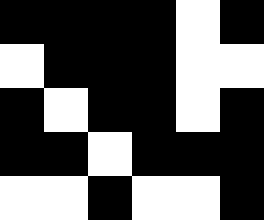[["black", "black", "black", "black", "white", "black"], ["white", "black", "black", "black", "white", "white"], ["black", "white", "black", "black", "white", "black"], ["black", "black", "white", "black", "black", "black"], ["white", "white", "black", "white", "white", "black"]]